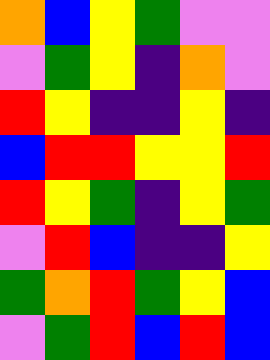[["orange", "blue", "yellow", "green", "violet", "violet"], ["violet", "green", "yellow", "indigo", "orange", "violet"], ["red", "yellow", "indigo", "indigo", "yellow", "indigo"], ["blue", "red", "red", "yellow", "yellow", "red"], ["red", "yellow", "green", "indigo", "yellow", "green"], ["violet", "red", "blue", "indigo", "indigo", "yellow"], ["green", "orange", "red", "green", "yellow", "blue"], ["violet", "green", "red", "blue", "red", "blue"]]